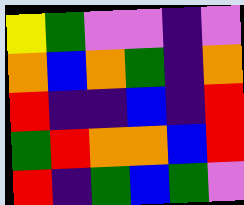[["yellow", "green", "violet", "violet", "indigo", "violet"], ["orange", "blue", "orange", "green", "indigo", "orange"], ["red", "indigo", "indigo", "blue", "indigo", "red"], ["green", "red", "orange", "orange", "blue", "red"], ["red", "indigo", "green", "blue", "green", "violet"]]